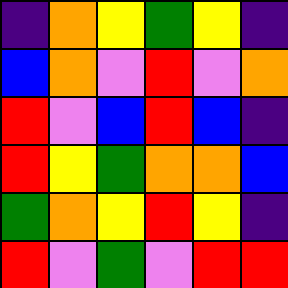[["indigo", "orange", "yellow", "green", "yellow", "indigo"], ["blue", "orange", "violet", "red", "violet", "orange"], ["red", "violet", "blue", "red", "blue", "indigo"], ["red", "yellow", "green", "orange", "orange", "blue"], ["green", "orange", "yellow", "red", "yellow", "indigo"], ["red", "violet", "green", "violet", "red", "red"]]